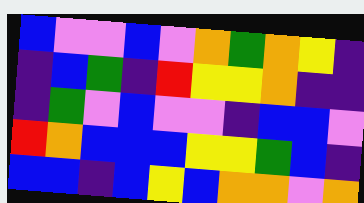[["blue", "violet", "violet", "blue", "violet", "orange", "green", "orange", "yellow", "indigo"], ["indigo", "blue", "green", "indigo", "red", "yellow", "yellow", "orange", "indigo", "indigo"], ["indigo", "green", "violet", "blue", "violet", "violet", "indigo", "blue", "blue", "violet"], ["red", "orange", "blue", "blue", "blue", "yellow", "yellow", "green", "blue", "indigo"], ["blue", "blue", "indigo", "blue", "yellow", "blue", "orange", "orange", "violet", "orange"]]